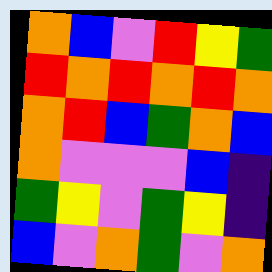[["orange", "blue", "violet", "red", "yellow", "green"], ["red", "orange", "red", "orange", "red", "orange"], ["orange", "red", "blue", "green", "orange", "blue"], ["orange", "violet", "violet", "violet", "blue", "indigo"], ["green", "yellow", "violet", "green", "yellow", "indigo"], ["blue", "violet", "orange", "green", "violet", "orange"]]